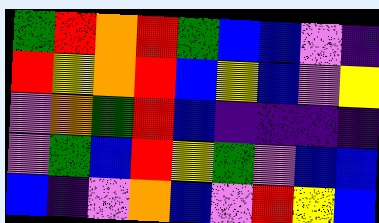[["green", "red", "orange", "red", "green", "blue", "blue", "violet", "indigo"], ["red", "yellow", "orange", "red", "blue", "yellow", "blue", "violet", "yellow"], ["violet", "orange", "green", "red", "blue", "indigo", "indigo", "indigo", "indigo"], ["violet", "green", "blue", "red", "yellow", "green", "violet", "blue", "blue"], ["blue", "indigo", "violet", "orange", "blue", "violet", "red", "yellow", "blue"]]